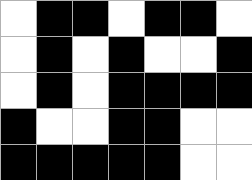[["white", "black", "black", "white", "black", "black", "white"], ["white", "black", "white", "black", "white", "white", "black"], ["white", "black", "white", "black", "black", "black", "black"], ["black", "white", "white", "black", "black", "white", "white"], ["black", "black", "black", "black", "black", "white", "white"]]